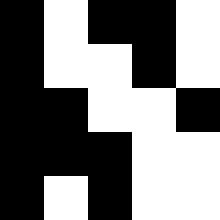[["black", "white", "black", "black", "white"], ["black", "white", "white", "black", "white"], ["black", "black", "white", "white", "black"], ["black", "black", "black", "white", "white"], ["black", "white", "black", "white", "white"]]